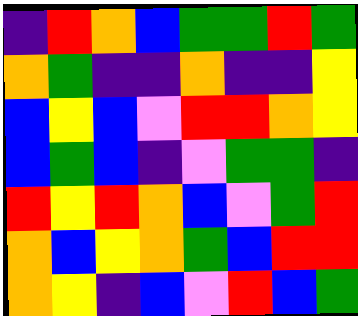[["indigo", "red", "orange", "blue", "green", "green", "red", "green"], ["orange", "green", "indigo", "indigo", "orange", "indigo", "indigo", "yellow"], ["blue", "yellow", "blue", "violet", "red", "red", "orange", "yellow"], ["blue", "green", "blue", "indigo", "violet", "green", "green", "indigo"], ["red", "yellow", "red", "orange", "blue", "violet", "green", "red"], ["orange", "blue", "yellow", "orange", "green", "blue", "red", "red"], ["orange", "yellow", "indigo", "blue", "violet", "red", "blue", "green"]]